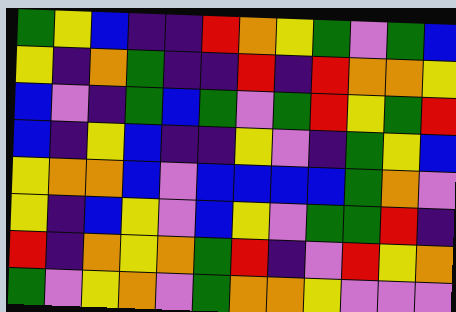[["green", "yellow", "blue", "indigo", "indigo", "red", "orange", "yellow", "green", "violet", "green", "blue"], ["yellow", "indigo", "orange", "green", "indigo", "indigo", "red", "indigo", "red", "orange", "orange", "yellow"], ["blue", "violet", "indigo", "green", "blue", "green", "violet", "green", "red", "yellow", "green", "red"], ["blue", "indigo", "yellow", "blue", "indigo", "indigo", "yellow", "violet", "indigo", "green", "yellow", "blue"], ["yellow", "orange", "orange", "blue", "violet", "blue", "blue", "blue", "blue", "green", "orange", "violet"], ["yellow", "indigo", "blue", "yellow", "violet", "blue", "yellow", "violet", "green", "green", "red", "indigo"], ["red", "indigo", "orange", "yellow", "orange", "green", "red", "indigo", "violet", "red", "yellow", "orange"], ["green", "violet", "yellow", "orange", "violet", "green", "orange", "orange", "yellow", "violet", "violet", "violet"]]